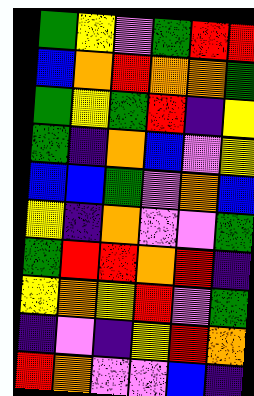[["green", "yellow", "violet", "green", "red", "red"], ["blue", "orange", "red", "orange", "orange", "green"], ["green", "yellow", "green", "red", "indigo", "yellow"], ["green", "indigo", "orange", "blue", "violet", "yellow"], ["blue", "blue", "green", "violet", "orange", "blue"], ["yellow", "indigo", "orange", "violet", "violet", "green"], ["green", "red", "red", "orange", "red", "indigo"], ["yellow", "orange", "yellow", "red", "violet", "green"], ["indigo", "violet", "indigo", "yellow", "red", "orange"], ["red", "orange", "violet", "violet", "blue", "indigo"]]